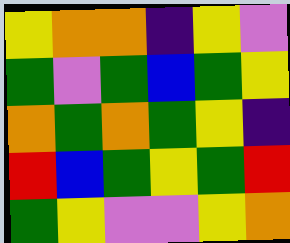[["yellow", "orange", "orange", "indigo", "yellow", "violet"], ["green", "violet", "green", "blue", "green", "yellow"], ["orange", "green", "orange", "green", "yellow", "indigo"], ["red", "blue", "green", "yellow", "green", "red"], ["green", "yellow", "violet", "violet", "yellow", "orange"]]